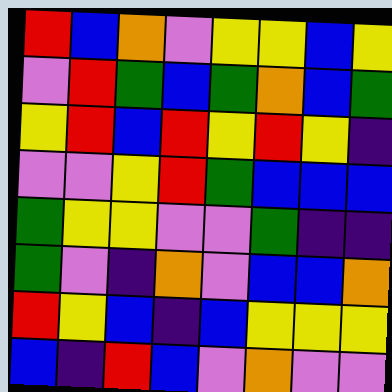[["red", "blue", "orange", "violet", "yellow", "yellow", "blue", "yellow"], ["violet", "red", "green", "blue", "green", "orange", "blue", "green"], ["yellow", "red", "blue", "red", "yellow", "red", "yellow", "indigo"], ["violet", "violet", "yellow", "red", "green", "blue", "blue", "blue"], ["green", "yellow", "yellow", "violet", "violet", "green", "indigo", "indigo"], ["green", "violet", "indigo", "orange", "violet", "blue", "blue", "orange"], ["red", "yellow", "blue", "indigo", "blue", "yellow", "yellow", "yellow"], ["blue", "indigo", "red", "blue", "violet", "orange", "violet", "violet"]]